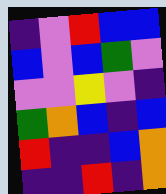[["indigo", "violet", "red", "blue", "blue"], ["blue", "violet", "blue", "green", "violet"], ["violet", "violet", "yellow", "violet", "indigo"], ["green", "orange", "blue", "indigo", "blue"], ["red", "indigo", "indigo", "blue", "orange"], ["indigo", "indigo", "red", "indigo", "orange"]]